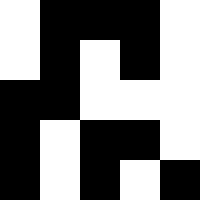[["white", "black", "black", "black", "white"], ["white", "black", "white", "black", "white"], ["black", "black", "white", "white", "white"], ["black", "white", "black", "black", "white"], ["black", "white", "black", "white", "black"]]